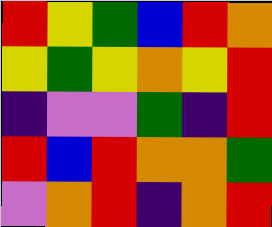[["red", "yellow", "green", "blue", "red", "orange"], ["yellow", "green", "yellow", "orange", "yellow", "red"], ["indigo", "violet", "violet", "green", "indigo", "red"], ["red", "blue", "red", "orange", "orange", "green"], ["violet", "orange", "red", "indigo", "orange", "red"]]